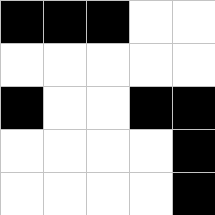[["black", "black", "black", "white", "white"], ["white", "white", "white", "white", "white"], ["black", "white", "white", "black", "black"], ["white", "white", "white", "white", "black"], ["white", "white", "white", "white", "black"]]